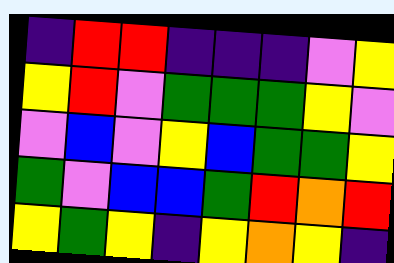[["indigo", "red", "red", "indigo", "indigo", "indigo", "violet", "yellow"], ["yellow", "red", "violet", "green", "green", "green", "yellow", "violet"], ["violet", "blue", "violet", "yellow", "blue", "green", "green", "yellow"], ["green", "violet", "blue", "blue", "green", "red", "orange", "red"], ["yellow", "green", "yellow", "indigo", "yellow", "orange", "yellow", "indigo"]]